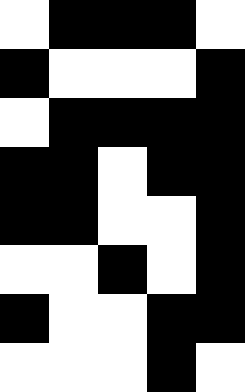[["white", "black", "black", "black", "white"], ["black", "white", "white", "white", "black"], ["white", "black", "black", "black", "black"], ["black", "black", "white", "black", "black"], ["black", "black", "white", "white", "black"], ["white", "white", "black", "white", "black"], ["black", "white", "white", "black", "black"], ["white", "white", "white", "black", "white"]]